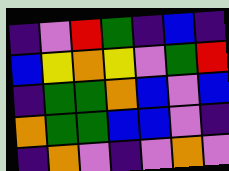[["indigo", "violet", "red", "green", "indigo", "blue", "indigo"], ["blue", "yellow", "orange", "yellow", "violet", "green", "red"], ["indigo", "green", "green", "orange", "blue", "violet", "blue"], ["orange", "green", "green", "blue", "blue", "violet", "indigo"], ["indigo", "orange", "violet", "indigo", "violet", "orange", "violet"]]